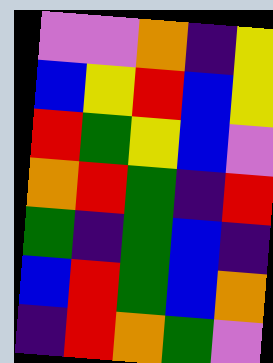[["violet", "violet", "orange", "indigo", "yellow"], ["blue", "yellow", "red", "blue", "yellow"], ["red", "green", "yellow", "blue", "violet"], ["orange", "red", "green", "indigo", "red"], ["green", "indigo", "green", "blue", "indigo"], ["blue", "red", "green", "blue", "orange"], ["indigo", "red", "orange", "green", "violet"]]